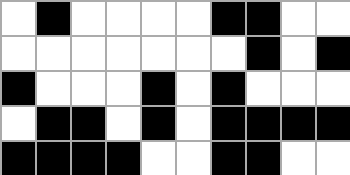[["white", "black", "white", "white", "white", "white", "black", "black", "white", "white"], ["white", "white", "white", "white", "white", "white", "white", "black", "white", "black"], ["black", "white", "white", "white", "black", "white", "black", "white", "white", "white"], ["white", "black", "black", "white", "black", "white", "black", "black", "black", "black"], ["black", "black", "black", "black", "white", "white", "black", "black", "white", "white"]]